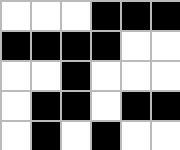[["white", "white", "white", "black", "black", "black"], ["black", "black", "black", "black", "white", "white"], ["white", "white", "black", "white", "white", "white"], ["white", "black", "black", "white", "black", "black"], ["white", "black", "white", "black", "white", "white"]]